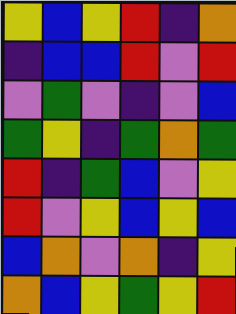[["yellow", "blue", "yellow", "red", "indigo", "orange"], ["indigo", "blue", "blue", "red", "violet", "red"], ["violet", "green", "violet", "indigo", "violet", "blue"], ["green", "yellow", "indigo", "green", "orange", "green"], ["red", "indigo", "green", "blue", "violet", "yellow"], ["red", "violet", "yellow", "blue", "yellow", "blue"], ["blue", "orange", "violet", "orange", "indigo", "yellow"], ["orange", "blue", "yellow", "green", "yellow", "red"]]